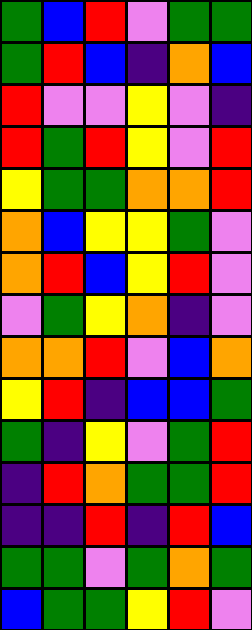[["green", "blue", "red", "violet", "green", "green"], ["green", "red", "blue", "indigo", "orange", "blue"], ["red", "violet", "violet", "yellow", "violet", "indigo"], ["red", "green", "red", "yellow", "violet", "red"], ["yellow", "green", "green", "orange", "orange", "red"], ["orange", "blue", "yellow", "yellow", "green", "violet"], ["orange", "red", "blue", "yellow", "red", "violet"], ["violet", "green", "yellow", "orange", "indigo", "violet"], ["orange", "orange", "red", "violet", "blue", "orange"], ["yellow", "red", "indigo", "blue", "blue", "green"], ["green", "indigo", "yellow", "violet", "green", "red"], ["indigo", "red", "orange", "green", "green", "red"], ["indigo", "indigo", "red", "indigo", "red", "blue"], ["green", "green", "violet", "green", "orange", "green"], ["blue", "green", "green", "yellow", "red", "violet"]]